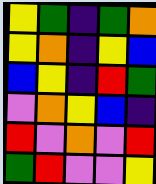[["yellow", "green", "indigo", "green", "orange"], ["yellow", "orange", "indigo", "yellow", "blue"], ["blue", "yellow", "indigo", "red", "green"], ["violet", "orange", "yellow", "blue", "indigo"], ["red", "violet", "orange", "violet", "red"], ["green", "red", "violet", "violet", "yellow"]]